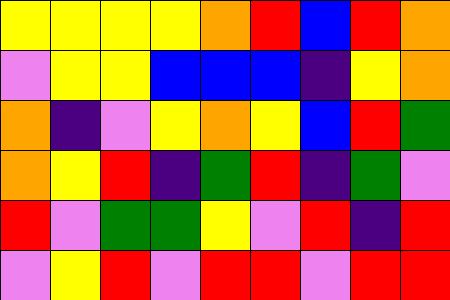[["yellow", "yellow", "yellow", "yellow", "orange", "red", "blue", "red", "orange"], ["violet", "yellow", "yellow", "blue", "blue", "blue", "indigo", "yellow", "orange"], ["orange", "indigo", "violet", "yellow", "orange", "yellow", "blue", "red", "green"], ["orange", "yellow", "red", "indigo", "green", "red", "indigo", "green", "violet"], ["red", "violet", "green", "green", "yellow", "violet", "red", "indigo", "red"], ["violet", "yellow", "red", "violet", "red", "red", "violet", "red", "red"]]